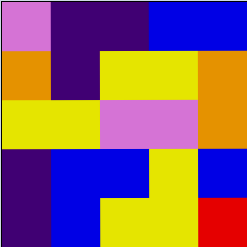[["violet", "indigo", "indigo", "blue", "blue"], ["orange", "indigo", "yellow", "yellow", "orange"], ["yellow", "yellow", "violet", "violet", "orange"], ["indigo", "blue", "blue", "yellow", "blue"], ["indigo", "blue", "yellow", "yellow", "red"]]